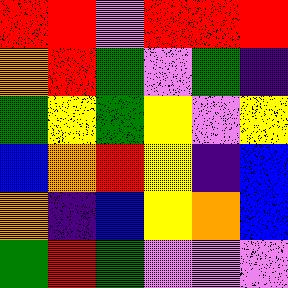[["red", "red", "violet", "red", "red", "red"], ["orange", "red", "green", "violet", "green", "indigo"], ["green", "yellow", "green", "yellow", "violet", "yellow"], ["blue", "orange", "red", "yellow", "indigo", "blue"], ["orange", "indigo", "blue", "yellow", "orange", "blue"], ["green", "red", "green", "violet", "violet", "violet"]]